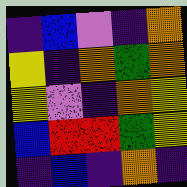[["indigo", "blue", "violet", "indigo", "orange"], ["yellow", "indigo", "orange", "green", "orange"], ["yellow", "violet", "indigo", "orange", "yellow"], ["blue", "red", "red", "green", "yellow"], ["indigo", "blue", "indigo", "orange", "indigo"]]